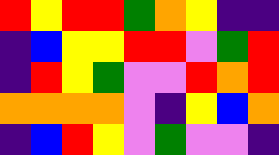[["red", "yellow", "red", "red", "green", "orange", "yellow", "indigo", "indigo"], ["indigo", "blue", "yellow", "yellow", "red", "red", "violet", "green", "red"], ["indigo", "red", "yellow", "green", "violet", "violet", "red", "orange", "red"], ["orange", "orange", "orange", "orange", "violet", "indigo", "yellow", "blue", "orange"], ["indigo", "blue", "red", "yellow", "violet", "green", "violet", "violet", "indigo"]]